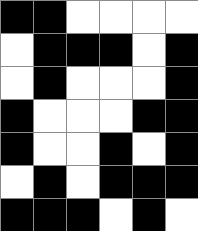[["black", "black", "white", "white", "white", "white"], ["white", "black", "black", "black", "white", "black"], ["white", "black", "white", "white", "white", "black"], ["black", "white", "white", "white", "black", "black"], ["black", "white", "white", "black", "white", "black"], ["white", "black", "white", "black", "black", "black"], ["black", "black", "black", "white", "black", "white"]]